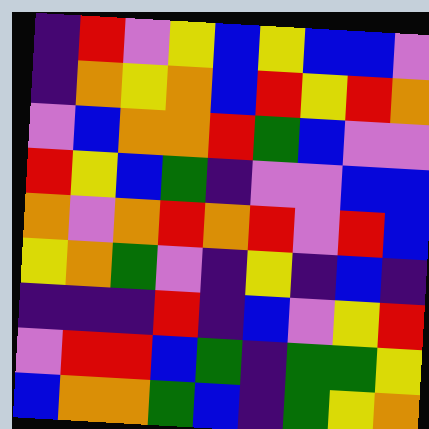[["indigo", "red", "violet", "yellow", "blue", "yellow", "blue", "blue", "violet"], ["indigo", "orange", "yellow", "orange", "blue", "red", "yellow", "red", "orange"], ["violet", "blue", "orange", "orange", "red", "green", "blue", "violet", "violet"], ["red", "yellow", "blue", "green", "indigo", "violet", "violet", "blue", "blue"], ["orange", "violet", "orange", "red", "orange", "red", "violet", "red", "blue"], ["yellow", "orange", "green", "violet", "indigo", "yellow", "indigo", "blue", "indigo"], ["indigo", "indigo", "indigo", "red", "indigo", "blue", "violet", "yellow", "red"], ["violet", "red", "red", "blue", "green", "indigo", "green", "green", "yellow"], ["blue", "orange", "orange", "green", "blue", "indigo", "green", "yellow", "orange"]]